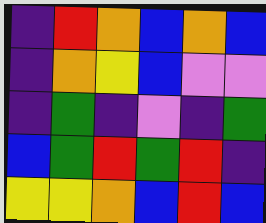[["indigo", "red", "orange", "blue", "orange", "blue"], ["indigo", "orange", "yellow", "blue", "violet", "violet"], ["indigo", "green", "indigo", "violet", "indigo", "green"], ["blue", "green", "red", "green", "red", "indigo"], ["yellow", "yellow", "orange", "blue", "red", "blue"]]